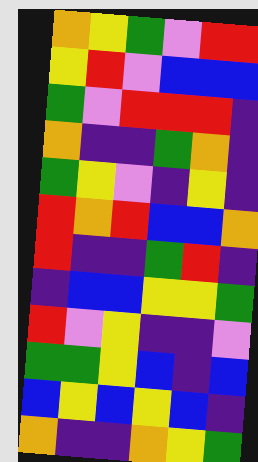[["orange", "yellow", "green", "violet", "red", "red"], ["yellow", "red", "violet", "blue", "blue", "blue"], ["green", "violet", "red", "red", "red", "indigo"], ["orange", "indigo", "indigo", "green", "orange", "indigo"], ["green", "yellow", "violet", "indigo", "yellow", "indigo"], ["red", "orange", "red", "blue", "blue", "orange"], ["red", "indigo", "indigo", "green", "red", "indigo"], ["indigo", "blue", "blue", "yellow", "yellow", "green"], ["red", "violet", "yellow", "indigo", "indigo", "violet"], ["green", "green", "yellow", "blue", "indigo", "blue"], ["blue", "yellow", "blue", "yellow", "blue", "indigo"], ["orange", "indigo", "indigo", "orange", "yellow", "green"]]